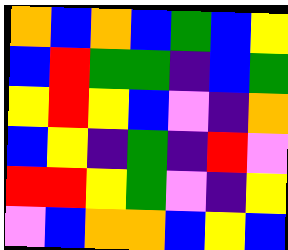[["orange", "blue", "orange", "blue", "green", "blue", "yellow"], ["blue", "red", "green", "green", "indigo", "blue", "green"], ["yellow", "red", "yellow", "blue", "violet", "indigo", "orange"], ["blue", "yellow", "indigo", "green", "indigo", "red", "violet"], ["red", "red", "yellow", "green", "violet", "indigo", "yellow"], ["violet", "blue", "orange", "orange", "blue", "yellow", "blue"]]